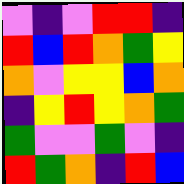[["violet", "indigo", "violet", "red", "red", "indigo"], ["red", "blue", "red", "orange", "green", "yellow"], ["orange", "violet", "yellow", "yellow", "blue", "orange"], ["indigo", "yellow", "red", "yellow", "orange", "green"], ["green", "violet", "violet", "green", "violet", "indigo"], ["red", "green", "orange", "indigo", "red", "blue"]]